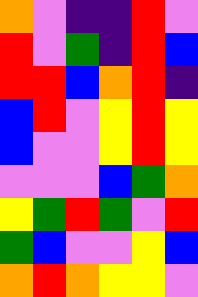[["orange", "violet", "indigo", "indigo", "red", "violet"], ["red", "violet", "green", "indigo", "red", "blue"], ["red", "red", "blue", "orange", "red", "indigo"], ["blue", "red", "violet", "yellow", "red", "yellow"], ["blue", "violet", "violet", "yellow", "red", "yellow"], ["violet", "violet", "violet", "blue", "green", "orange"], ["yellow", "green", "red", "green", "violet", "red"], ["green", "blue", "violet", "violet", "yellow", "blue"], ["orange", "red", "orange", "yellow", "yellow", "violet"]]